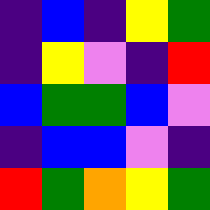[["indigo", "blue", "indigo", "yellow", "green"], ["indigo", "yellow", "violet", "indigo", "red"], ["blue", "green", "green", "blue", "violet"], ["indigo", "blue", "blue", "violet", "indigo"], ["red", "green", "orange", "yellow", "green"]]